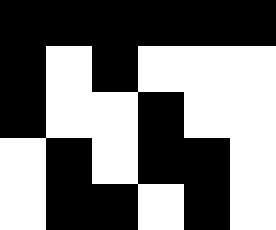[["black", "black", "black", "black", "black", "black"], ["black", "white", "black", "white", "white", "white"], ["black", "white", "white", "black", "white", "white"], ["white", "black", "white", "black", "black", "white"], ["white", "black", "black", "white", "black", "white"]]